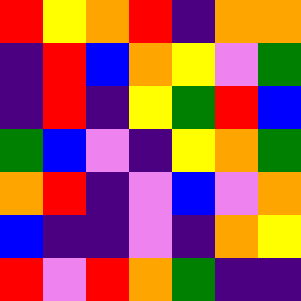[["red", "yellow", "orange", "red", "indigo", "orange", "orange"], ["indigo", "red", "blue", "orange", "yellow", "violet", "green"], ["indigo", "red", "indigo", "yellow", "green", "red", "blue"], ["green", "blue", "violet", "indigo", "yellow", "orange", "green"], ["orange", "red", "indigo", "violet", "blue", "violet", "orange"], ["blue", "indigo", "indigo", "violet", "indigo", "orange", "yellow"], ["red", "violet", "red", "orange", "green", "indigo", "indigo"]]